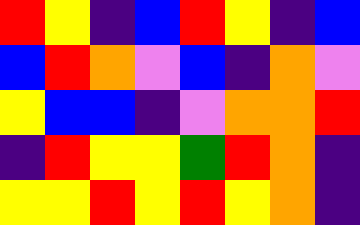[["red", "yellow", "indigo", "blue", "red", "yellow", "indigo", "blue"], ["blue", "red", "orange", "violet", "blue", "indigo", "orange", "violet"], ["yellow", "blue", "blue", "indigo", "violet", "orange", "orange", "red"], ["indigo", "red", "yellow", "yellow", "green", "red", "orange", "indigo"], ["yellow", "yellow", "red", "yellow", "red", "yellow", "orange", "indigo"]]